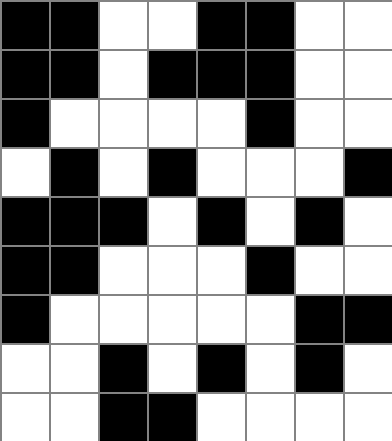[["black", "black", "white", "white", "black", "black", "white", "white"], ["black", "black", "white", "black", "black", "black", "white", "white"], ["black", "white", "white", "white", "white", "black", "white", "white"], ["white", "black", "white", "black", "white", "white", "white", "black"], ["black", "black", "black", "white", "black", "white", "black", "white"], ["black", "black", "white", "white", "white", "black", "white", "white"], ["black", "white", "white", "white", "white", "white", "black", "black"], ["white", "white", "black", "white", "black", "white", "black", "white"], ["white", "white", "black", "black", "white", "white", "white", "white"]]